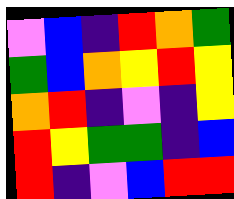[["violet", "blue", "indigo", "red", "orange", "green"], ["green", "blue", "orange", "yellow", "red", "yellow"], ["orange", "red", "indigo", "violet", "indigo", "yellow"], ["red", "yellow", "green", "green", "indigo", "blue"], ["red", "indigo", "violet", "blue", "red", "red"]]